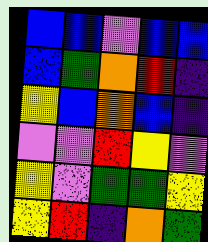[["blue", "blue", "violet", "blue", "blue"], ["blue", "green", "orange", "red", "indigo"], ["yellow", "blue", "orange", "blue", "indigo"], ["violet", "violet", "red", "yellow", "violet"], ["yellow", "violet", "green", "green", "yellow"], ["yellow", "red", "indigo", "orange", "green"]]